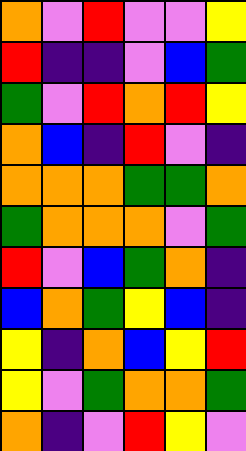[["orange", "violet", "red", "violet", "violet", "yellow"], ["red", "indigo", "indigo", "violet", "blue", "green"], ["green", "violet", "red", "orange", "red", "yellow"], ["orange", "blue", "indigo", "red", "violet", "indigo"], ["orange", "orange", "orange", "green", "green", "orange"], ["green", "orange", "orange", "orange", "violet", "green"], ["red", "violet", "blue", "green", "orange", "indigo"], ["blue", "orange", "green", "yellow", "blue", "indigo"], ["yellow", "indigo", "orange", "blue", "yellow", "red"], ["yellow", "violet", "green", "orange", "orange", "green"], ["orange", "indigo", "violet", "red", "yellow", "violet"]]